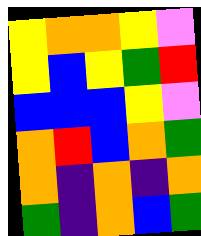[["yellow", "orange", "orange", "yellow", "violet"], ["yellow", "blue", "yellow", "green", "red"], ["blue", "blue", "blue", "yellow", "violet"], ["orange", "red", "blue", "orange", "green"], ["orange", "indigo", "orange", "indigo", "orange"], ["green", "indigo", "orange", "blue", "green"]]